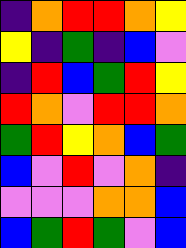[["indigo", "orange", "red", "red", "orange", "yellow"], ["yellow", "indigo", "green", "indigo", "blue", "violet"], ["indigo", "red", "blue", "green", "red", "yellow"], ["red", "orange", "violet", "red", "red", "orange"], ["green", "red", "yellow", "orange", "blue", "green"], ["blue", "violet", "red", "violet", "orange", "indigo"], ["violet", "violet", "violet", "orange", "orange", "blue"], ["blue", "green", "red", "green", "violet", "blue"]]